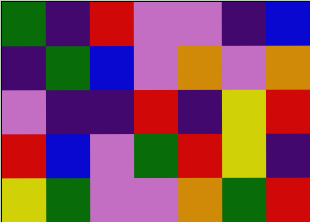[["green", "indigo", "red", "violet", "violet", "indigo", "blue"], ["indigo", "green", "blue", "violet", "orange", "violet", "orange"], ["violet", "indigo", "indigo", "red", "indigo", "yellow", "red"], ["red", "blue", "violet", "green", "red", "yellow", "indigo"], ["yellow", "green", "violet", "violet", "orange", "green", "red"]]